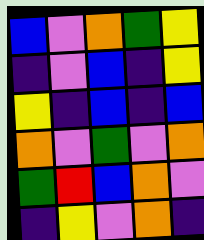[["blue", "violet", "orange", "green", "yellow"], ["indigo", "violet", "blue", "indigo", "yellow"], ["yellow", "indigo", "blue", "indigo", "blue"], ["orange", "violet", "green", "violet", "orange"], ["green", "red", "blue", "orange", "violet"], ["indigo", "yellow", "violet", "orange", "indigo"]]